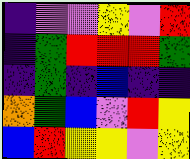[["indigo", "violet", "violet", "yellow", "violet", "red"], ["indigo", "green", "red", "red", "red", "green"], ["indigo", "green", "indigo", "blue", "indigo", "indigo"], ["orange", "green", "blue", "violet", "red", "yellow"], ["blue", "red", "yellow", "yellow", "violet", "yellow"]]